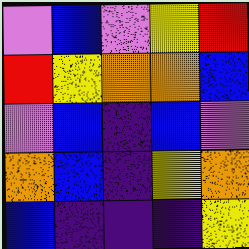[["violet", "blue", "violet", "yellow", "red"], ["red", "yellow", "orange", "orange", "blue"], ["violet", "blue", "indigo", "blue", "violet"], ["orange", "blue", "indigo", "yellow", "orange"], ["blue", "indigo", "indigo", "indigo", "yellow"]]